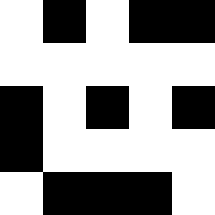[["white", "black", "white", "black", "black"], ["white", "white", "white", "white", "white"], ["black", "white", "black", "white", "black"], ["black", "white", "white", "white", "white"], ["white", "black", "black", "black", "white"]]